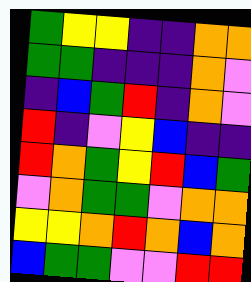[["green", "yellow", "yellow", "indigo", "indigo", "orange", "orange"], ["green", "green", "indigo", "indigo", "indigo", "orange", "violet"], ["indigo", "blue", "green", "red", "indigo", "orange", "violet"], ["red", "indigo", "violet", "yellow", "blue", "indigo", "indigo"], ["red", "orange", "green", "yellow", "red", "blue", "green"], ["violet", "orange", "green", "green", "violet", "orange", "orange"], ["yellow", "yellow", "orange", "red", "orange", "blue", "orange"], ["blue", "green", "green", "violet", "violet", "red", "red"]]